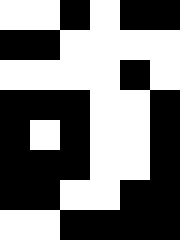[["white", "white", "black", "white", "black", "black"], ["black", "black", "white", "white", "white", "white"], ["white", "white", "white", "white", "black", "white"], ["black", "black", "black", "white", "white", "black"], ["black", "white", "black", "white", "white", "black"], ["black", "black", "black", "white", "white", "black"], ["black", "black", "white", "white", "black", "black"], ["white", "white", "black", "black", "black", "black"]]